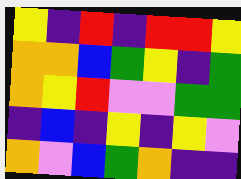[["yellow", "indigo", "red", "indigo", "red", "red", "yellow"], ["orange", "orange", "blue", "green", "yellow", "indigo", "green"], ["orange", "yellow", "red", "violet", "violet", "green", "green"], ["indigo", "blue", "indigo", "yellow", "indigo", "yellow", "violet"], ["orange", "violet", "blue", "green", "orange", "indigo", "indigo"]]